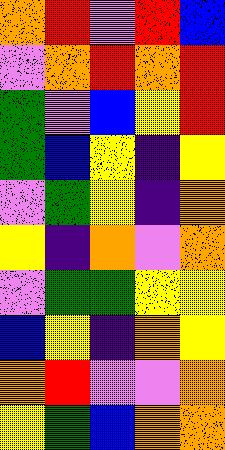[["orange", "red", "violet", "red", "blue"], ["violet", "orange", "red", "orange", "red"], ["green", "violet", "blue", "yellow", "red"], ["green", "blue", "yellow", "indigo", "yellow"], ["violet", "green", "yellow", "indigo", "orange"], ["yellow", "indigo", "orange", "violet", "orange"], ["violet", "green", "green", "yellow", "yellow"], ["blue", "yellow", "indigo", "orange", "yellow"], ["orange", "red", "violet", "violet", "orange"], ["yellow", "green", "blue", "orange", "orange"]]